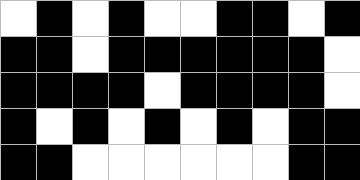[["white", "black", "white", "black", "white", "white", "black", "black", "white", "black"], ["black", "black", "white", "black", "black", "black", "black", "black", "black", "white"], ["black", "black", "black", "black", "white", "black", "black", "black", "black", "white"], ["black", "white", "black", "white", "black", "white", "black", "white", "black", "black"], ["black", "black", "white", "white", "white", "white", "white", "white", "black", "black"]]